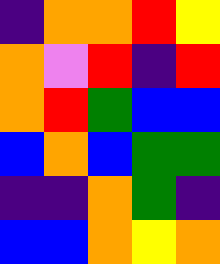[["indigo", "orange", "orange", "red", "yellow"], ["orange", "violet", "red", "indigo", "red"], ["orange", "red", "green", "blue", "blue"], ["blue", "orange", "blue", "green", "green"], ["indigo", "indigo", "orange", "green", "indigo"], ["blue", "blue", "orange", "yellow", "orange"]]